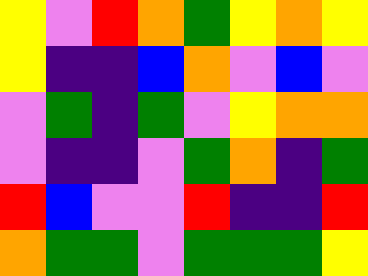[["yellow", "violet", "red", "orange", "green", "yellow", "orange", "yellow"], ["yellow", "indigo", "indigo", "blue", "orange", "violet", "blue", "violet"], ["violet", "green", "indigo", "green", "violet", "yellow", "orange", "orange"], ["violet", "indigo", "indigo", "violet", "green", "orange", "indigo", "green"], ["red", "blue", "violet", "violet", "red", "indigo", "indigo", "red"], ["orange", "green", "green", "violet", "green", "green", "green", "yellow"]]